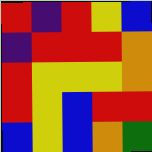[["red", "indigo", "red", "yellow", "blue"], ["indigo", "red", "red", "red", "orange"], ["red", "yellow", "yellow", "yellow", "orange"], ["red", "yellow", "blue", "red", "red"], ["blue", "yellow", "blue", "orange", "green"]]